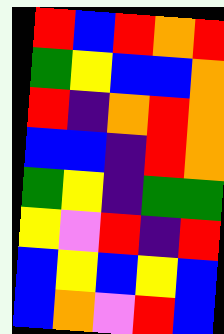[["red", "blue", "red", "orange", "red"], ["green", "yellow", "blue", "blue", "orange"], ["red", "indigo", "orange", "red", "orange"], ["blue", "blue", "indigo", "red", "orange"], ["green", "yellow", "indigo", "green", "green"], ["yellow", "violet", "red", "indigo", "red"], ["blue", "yellow", "blue", "yellow", "blue"], ["blue", "orange", "violet", "red", "blue"]]